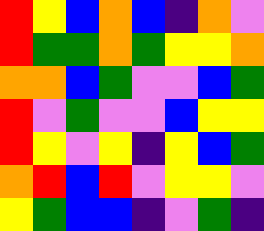[["red", "yellow", "blue", "orange", "blue", "indigo", "orange", "violet"], ["red", "green", "green", "orange", "green", "yellow", "yellow", "orange"], ["orange", "orange", "blue", "green", "violet", "violet", "blue", "green"], ["red", "violet", "green", "violet", "violet", "blue", "yellow", "yellow"], ["red", "yellow", "violet", "yellow", "indigo", "yellow", "blue", "green"], ["orange", "red", "blue", "red", "violet", "yellow", "yellow", "violet"], ["yellow", "green", "blue", "blue", "indigo", "violet", "green", "indigo"]]